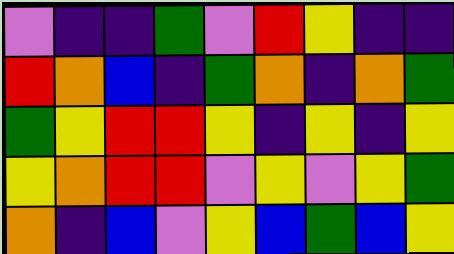[["violet", "indigo", "indigo", "green", "violet", "red", "yellow", "indigo", "indigo"], ["red", "orange", "blue", "indigo", "green", "orange", "indigo", "orange", "green"], ["green", "yellow", "red", "red", "yellow", "indigo", "yellow", "indigo", "yellow"], ["yellow", "orange", "red", "red", "violet", "yellow", "violet", "yellow", "green"], ["orange", "indigo", "blue", "violet", "yellow", "blue", "green", "blue", "yellow"]]